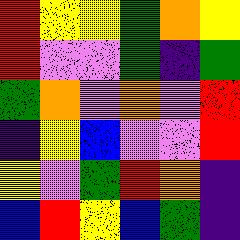[["red", "yellow", "yellow", "green", "orange", "yellow"], ["red", "violet", "violet", "green", "indigo", "green"], ["green", "orange", "violet", "orange", "violet", "red"], ["indigo", "yellow", "blue", "violet", "violet", "red"], ["yellow", "violet", "green", "red", "orange", "indigo"], ["blue", "red", "yellow", "blue", "green", "indigo"]]